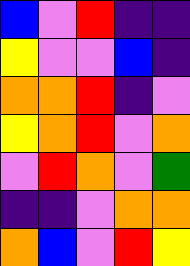[["blue", "violet", "red", "indigo", "indigo"], ["yellow", "violet", "violet", "blue", "indigo"], ["orange", "orange", "red", "indigo", "violet"], ["yellow", "orange", "red", "violet", "orange"], ["violet", "red", "orange", "violet", "green"], ["indigo", "indigo", "violet", "orange", "orange"], ["orange", "blue", "violet", "red", "yellow"]]